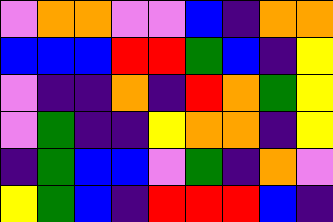[["violet", "orange", "orange", "violet", "violet", "blue", "indigo", "orange", "orange"], ["blue", "blue", "blue", "red", "red", "green", "blue", "indigo", "yellow"], ["violet", "indigo", "indigo", "orange", "indigo", "red", "orange", "green", "yellow"], ["violet", "green", "indigo", "indigo", "yellow", "orange", "orange", "indigo", "yellow"], ["indigo", "green", "blue", "blue", "violet", "green", "indigo", "orange", "violet"], ["yellow", "green", "blue", "indigo", "red", "red", "red", "blue", "indigo"]]